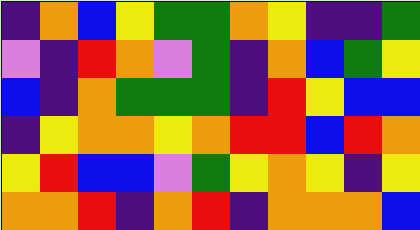[["indigo", "orange", "blue", "yellow", "green", "green", "orange", "yellow", "indigo", "indigo", "green"], ["violet", "indigo", "red", "orange", "violet", "green", "indigo", "orange", "blue", "green", "yellow"], ["blue", "indigo", "orange", "green", "green", "green", "indigo", "red", "yellow", "blue", "blue"], ["indigo", "yellow", "orange", "orange", "yellow", "orange", "red", "red", "blue", "red", "orange"], ["yellow", "red", "blue", "blue", "violet", "green", "yellow", "orange", "yellow", "indigo", "yellow"], ["orange", "orange", "red", "indigo", "orange", "red", "indigo", "orange", "orange", "orange", "blue"]]